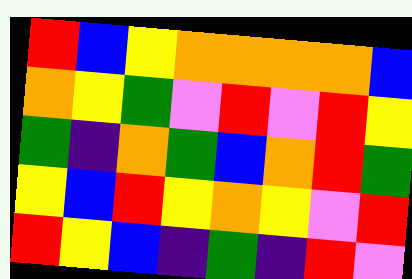[["red", "blue", "yellow", "orange", "orange", "orange", "orange", "blue"], ["orange", "yellow", "green", "violet", "red", "violet", "red", "yellow"], ["green", "indigo", "orange", "green", "blue", "orange", "red", "green"], ["yellow", "blue", "red", "yellow", "orange", "yellow", "violet", "red"], ["red", "yellow", "blue", "indigo", "green", "indigo", "red", "violet"]]